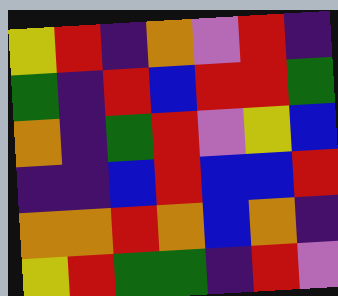[["yellow", "red", "indigo", "orange", "violet", "red", "indigo"], ["green", "indigo", "red", "blue", "red", "red", "green"], ["orange", "indigo", "green", "red", "violet", "yellow", "blue"], ["indigo", "indigo", "blue", "red", "blue", "blue", "red"], ["orange", "orange", "red", "orange", "blue", "orange", "indigo"], ["yellow", "red", "green", "green", "indigo", "red", "violet"]]